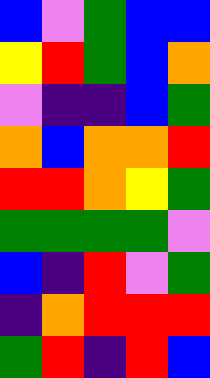[["blue", "violet", "green", "blue", "blue"], ["yellow", "red", "green", "blue", "orange"], ["violet", "indigo", "indigo", "blue", "green"], ["orange", "blue", "orange", "orange", "red"], ["red", "red", "orange", "yellow", "green"], ["green", "green", "green", "green", "violet"], ["blue", "indigo", "red", "violet", "green"], ["indigo", "orange", "red", "red", "red"], ["green", "red", "indigo", "red", "blue"]]